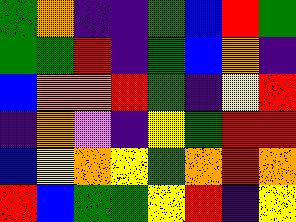[["green", "orange", "indigo", "indigo", "green", "blue", "red", "green"], ["green", "green", "red", "indigo", "green", "blue", "orange", "indigo"], ["blue", "orange", "orange", "red", "green", "indigo", "yellow", "red"], ["indigo", "orange", "violet", "indigo", "yellow", "green", "red", "red"], ["blue", "yellow", "orange", "yellow", "green", "orange", "red", "orange"], ["red", "blue", "green", "green", "yellow", "red", "indigo", "yellow"]]